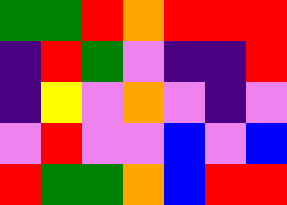[["green", "green", "red", "orange", "red", "red", "red"], ["indigo", "red", "green", "violet", "indigo", "indigo", "red"], ["indigo", "yellow", "violet", "orange", "violet", "indigo", "violet"], ["violet", "red", "violet", "violet", "blue", "violet", "blue"], ["red", "green", "green", "orange", "blue", "red", "red"]]